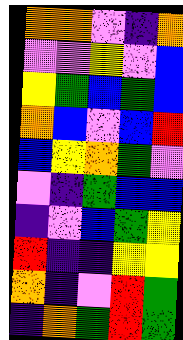[["orange", "orange", "violet", "indigo", "orange"], ["violet", "violet", "yellow", "violet", "blue"], ["yellow", "green", "blue", "green", "blue"], ["orange", "blue", "violet", "blue", "red"], ["blue", "yellow", "orange", "green", "violet"], ["violet", "indigo", "green", "blue", "blue"], ["indigo", "violet", "blue", "green", "yellow"], ["red", "indigo", "indigo", "yellow", "yellow"], ["orange", "indigo", "violet", "red", "green"], ["indigo", "orange", "green", "red", "green"]]